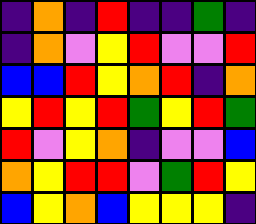[["indigo", "orange", "indigo", "red", "indigo", "indigo", "green", "indigo"], ["indigo", "orange", "violet", "yellow", "red", "violet", "violet", "red"], ["blue", "blue", "red", "yellow", "orange", "red", "indigo", "orange"], ["yellow", "red", "yellow", "red", "green", "yellow", "red", "green"], ["red", "violet", "yellow", "orange", "indigo", "violet", "violet", "blue"], ["orange", "yellow", "red", "red", "violet", "green", "red", "yellow"], ["blue", "yellow", "orange", "blue", "yellow", "yellow", "yellow", "indigo"]]